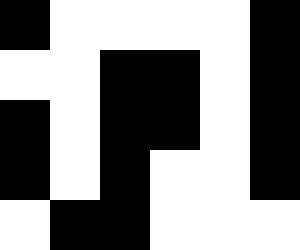[["black", "white", "white", "white", "white", "black"], ["white", "white", "black", "black", "white", "black"], ["black", "white", "black", "black", "white", "black"], ["black", "white", "black", "white", "white", "black"], ["white", "black", "black", "white", "white", "white"]]